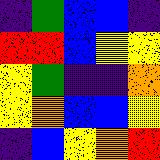[["indigo", "green", "blue", "blue", "indigo"], ["red", "red", "blue", "yellow", "yellow"], ["yellow", "green", "indigo", "indigo", "orange"], ["yellow", "orange", "blue", "blue", "yellow"], ["indigo", "blue", "yellow", "orange", "red"]]